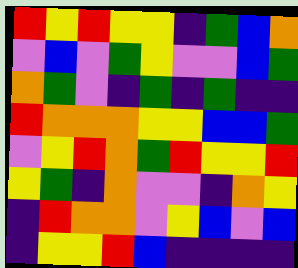[["red", "yellow", "red", "yellow", "yellow", "indigo", "green", "blue", "orange"], ["violet", "blue", "violet", "green", "yellow", "violet", "violet", "blue", "green"], ["orange", "green", "violet", "indigo", "green", "indigo", "green", "indigo", "indigo"], ["red", "orange", "orange", "orange", "yellow", "yellow", "blue", "blue", "green"], ["violet", "yellow", "red", "orange", "green", "red", "yellow", "yellow", "red"], ["yellow", "green", "indigo", "orange", "violet", "violet", "indigo", "orange", "yellow"], ["indigo", "red", "orange", "orange", "violet", "yellow", "blue", "violet", "blue"], ["indigo", "yellow", "yellow", "red", "blue", "indigo", "indigo", "indigo", "indigo"]]